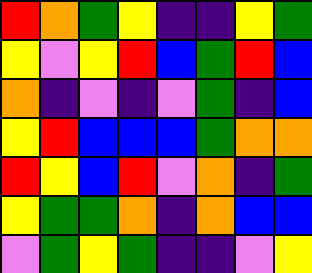[["red", "orange", "green", "yellow", "indigo", "indigo", "yellow", "green"], ["yellow", "violet", "yellow", "red", "blue", "green", "red", "blue"], ["orange", "indigo", "violet", "indigo", "violet", "green", "indigo", "blue"], ["yellow", "red", "blue", "blue", "blue", "green", "orange", "orange"], ["red", "yellow", "blue", "red", "violet", "orange", "indigo", "green"], ["yellow", "green", "green", "orange", "indigo", "orange", "blue", "blue"], ["violet", "green", "yellow", "green", "indigo", "indigo", "violet", "yellow"]]